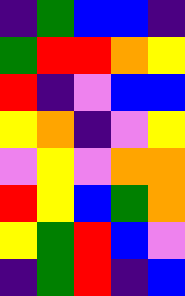[["indigo", "green", "blue", "blue", "indigo"], ["green", "red", "red", "orange", "yellow"], ["red", "indigo", "violet", "blue", "blue"], ["yellow", "orange", "indigo", "violet", "yellow"], ["violet", "yellow", "violet", "orange", "orange"], ["red", "yellow", "blue", "green", "orange"], ["yellow", "green", "red", "blue", "violet"], ["indigo", "green", "red", "indigo", "blue"]]